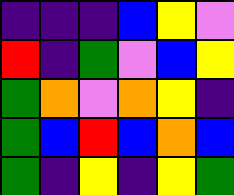[["indigo", "indigo", "indigo", "blue", "yellow", "violet"], ["red", "indigo", "green", "violet", "blue", "yellow"], ["green", "orange", "violet", "orange", "yellow", "indigo"], ["green", "blue", "red", "blue", "orange", "blue"], ["green", "indigo", "yellow", "indigo", "yellow", "green"]]